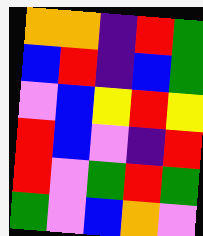[["orange", "orange", "indigo", "red", "green"], ["blue", "red", "indigo", "blue", "green"], ["violet", "blue", "yellow", "red", "yellow"], ["red", "blue", "violet", "indigo", "red"], ["red", "violet", "green", "red", "green"], ["green", "violet", "blue", "orange", "violet"]]